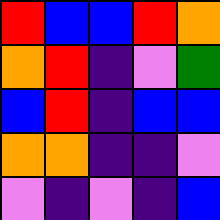[["red", "blue", "blue", "red", "orange"], ["orange", "red", "indigo", "violet", "green"], ["blue", "red", "indigo", "blue", "blue"], ["orange", "orange", "indigo", "indigo", "violet"], ["violet", "indigo", "violet", "indigo", "blue"]]